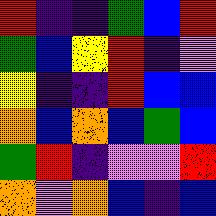[["red", "indigo", "indigo", "green", "blue", "red"], ["green", "blue", "yellow", "red", "indigo", "violet"], ["yellow", "indigo", "indigo", "red", "blue", "blue"], ["orange", "blue", "orange", "blue", "green", "blue"], ["green", "red", "indigo", "violet", "violet", "red"], ["orange", "violet", "orange", "blue", "indigo", "blue"]]